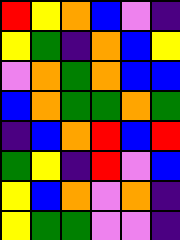[["red", "yellow", "orange", "blue", "violet", "indigo"], ["yellow", "green", "indigo", "orange", "blue", "yellow"], ["violet", "orange", "green", "orange", "blue", "blue"], ["blue", "orange", "green", "green", "orange", "green"], ["indigo", "blue", "orange", "red", "blue", "red"], ["green", "yellow", "indigo", "red", "violet", "blue"], ["yellow", "blue", "orange", "violet", "orange", "indigo"], ["yellow", "green", "green", "violet", "violet", "indigo"]]